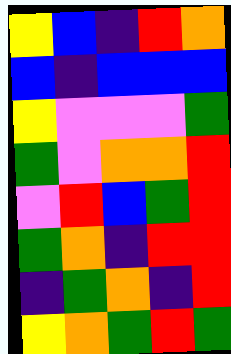[["yellow", "blue", "indigo", "red", "orange"], ["blue", "indigo", "blue", "blue", "blue"], ["yellow", "violet", "violet", "violet", "green"], ["green", "violet", "orange", "orange", "red"], ["violet", "red", "blue", "green", "red"], ["green", "orange", "indigo", "red", "red"], ["indigo", "green", "orange", "indigo", "red"], ["yellow", "orange", "green", "red", "green"]]